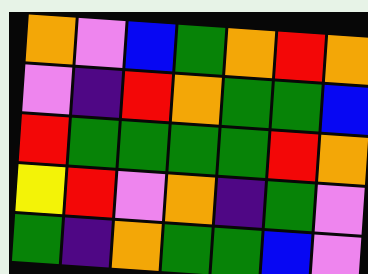[["orange", "violet", "blue", "green", "orange", "red", "orange"], ["violet", "indigo", "red", "orange", "green", "green", "blue"], ["red", "green", "green", "green", "green", "red", "orange"], ["yellow", "red", "violet", "orange", "indigo", "green", "violet"], ["green", "indigo", "orange", "green", "green", "blue", "violet"]]